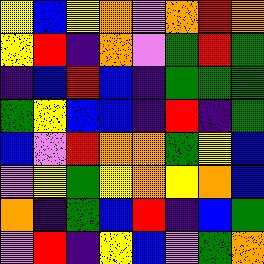[["yellow", "blue", "yellow", "orange", "violet", "orange", "red", "orange"], ["yellow", "red", "indigo", "orange", "violet", "green", "red", "green"], ["indigo", "blue", "red", "blue", "indigo", "green", "green", "green"], ["green", "yellow", "blue", "blue", "indigo", "red", "indigo", "green"], ["blue", "violet", "red", "orange", "orange", "green", "yellow", "blue"], ["violet", "yellow", "green", "yellow", "orange", "yellow", "orange", "blue"], ["orange", "indigo", "green", "blue", "red", "indigo", "blue", "green"], ["violet", "red", "indigo", "yellow", "blue", "violet", "green", "orange"]]